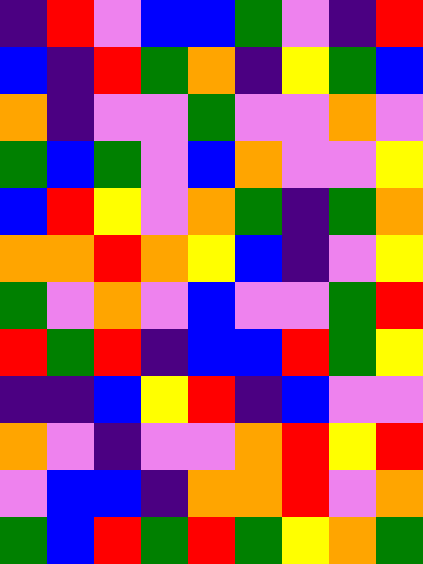[["indigo", "red", "violet", "blue", "blue", "green", "violet", "indigo", "red"], ["blue", "indigo", "red", "green", "orange", "indigo", "yellow", "green", "blue"], ["orange", "indigo", "violet", "violet", "green", "violet", "violet", "orange", "violet"], ["green", "blue", "green", "violet", "blue", "orange", "violet", "violet", "yellow"], ["blue", "red", "yellow", "violet", "orange", "green", "indigo", "green", "orange"], ["orange", "orange", "red", "orange", "yellow", "blue", "indigo", "violet", "yellow"], ["green", "violet", "orange", "violet", "blue", "violet", "violet", "green", "red"], ["red", "green", "red", "indigo", "blue", "blue", "red", "green", "yellow"], ["indigo", "indigo", "blue", "yellow", "red", "indigo", "blue", "violet", "violet"], ["orange", "violet", "indigo", "violet", "violet", "orange", "red", "yellow", "red"], ["violet", "blue", "blue", "indigo", "orange", "orange", "red", "violet", "orange"], ["green", "blue", "red", "green", "red", "green", "yellow", "orange", "green"]]